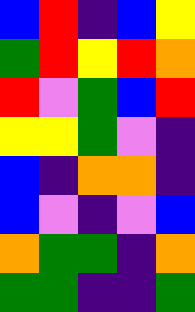[["blue", "red", "indigo", "blue", "yellow"], ["green", "red", "yellow", "red", "orange"], ["red", "violet", "green", "blue", "red"], ["yellow", "yellow", "green", "violet", "indigo"], ["blue", "indigo", "orange", "orange", "indigo"], ["blue", "violet", "indigo", "violet", "blue"], ["orange", "green", "green", "indigo", "orange"], ["green", "green", "indigo", "indigo", "green"]]